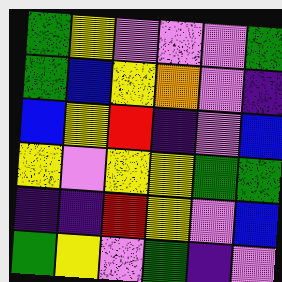[["green", "yellow", "violet", "violet", "violet", "green"], ["green", "blue", "yellow", "orange", "violet", "indigo"], ["blue", "yellow", "red", "indigo", "violet", "blue"], ["yellow", "violet", "yellow", "yellow", "green", "green"], ["indigo", "indigo", "red", "yellow", "violet", "blue"], ["green", "yellow", "violet", "green", "indigo", "violet"]]